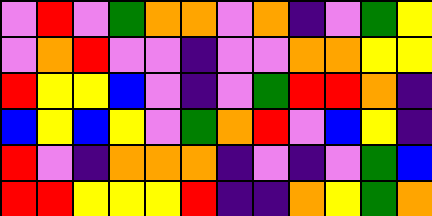[["violet", "red", "violet", "green", "orange", "orange", "violet", "orange", "indigo", "violet", "green", "yellow"], ["violet", "orange", "red", "violet", "violet", "indigo", "violet", "violet", "orange", "orange", "yellow", "yellow"], ["red", "yellow", "yellow", "blue", "violet", "indigo", "violet", "green", "red", "red", "orange", "indigo"], ["blue", "yellow", "blue", "yellow", "violet", "green", "orange", "red", "violet", "blue", "yellow", "indigo"], ["red", "violet", "indigo", "orange", "orange", "orange", "indigo", "violet", "indigo", "violet", "green", "blue"], ["red", "red", "yellow", "yellow", "yellow", "red", "indigo", "indigo", "orange", "yellow", "green", "orange"]]